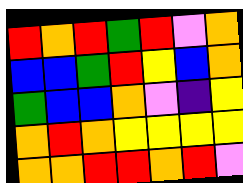[["red", "orange", "red", "green", "red", "violet", "orange"], ["blue", "blue", "green", "red", "yellow", "blue", "orange"], ["green", "blue", "blue", "orange", "violet", "indigo", "yellow"], ["orange", "red", "orange", "yellow", "yellow", "yellow", "yellow"], ["orange", "orange", "red", "red", "orange", "red", "violet"]]